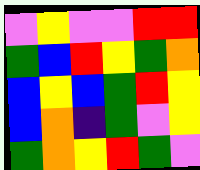[["violet", "yellow", "violet", "violet", "red", "red"], ["green", "blue", "red", "yellow", "green", "orange"], ["blue", "yellow", "blue", "green", "red", "yellow"], ["blue", "orange", "indigo", "green", "violet", "yellow"], ["green", "orange", "yellow", "red", "green", "violet"]]